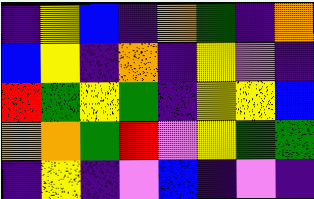[["indigo", "yellow", "blue", "indigo", "orange", "green", "indigo", "orange"], ["blue", "yellow", "indigo", "orange", "indigo", "yellow", "violet", "indigo"], ["red", "green", "yellow", "green", "indigo", "yellow", "yellow", "blue"], ["orange", "orange", "green", "red", "violet", "yellow", "green", "green"], ["indigo", "yellow", "indigo", "violet", "blue", "indigo", "violet", "indigo"]]